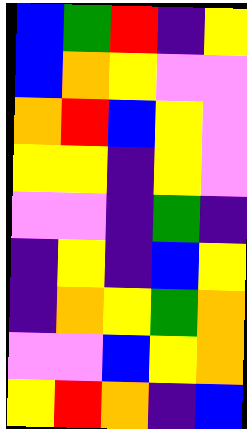[["blue", "green", "red", "indigo", "yellow"], ["blue", "orange", "yellow", "violet", "violet"], ["orange", "red", "blue", "yellow", "violet"], ["yellow", "yellow", "indigo", "yellow", "violet"], ["violet", "violet", "indigo", "green", "indigo"], ["indigo", "yellow", "indigo", "blue", "yellow"], ["indigo", "orange", "yellow", "green", "orange"], ["violet", "violet", "blue", "yellow", "orange"], ["yellow", "red", "orange", "indigo", "blue"]]